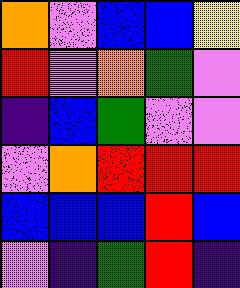[["orange", "violet", "blue", "blue", "yellow"], ["red", "violet", "orange", "green", "violet"], ["indigo", "blue", "green", "violet", "violet"], ["violet", "orange", "red", "red", "red"], ["blue", "blue", "blue", "red", "blue"], ["violet", "indigo", "green", "red", "indigo"]]